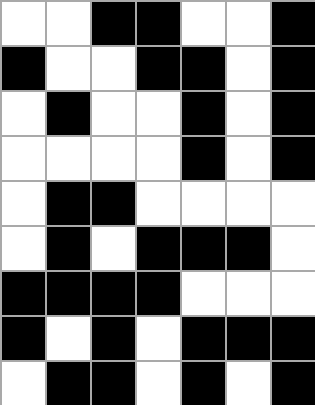[["white", "white", "black", "black", "white", "white", "black"], ["black", "white", "white", "black", "black", "white", "black"], ["white", "black", "white", "white", "black", "white", "black"], ["white", "white", "white", "white", "black", "white", "black"], ["white", "black", "black", "white", "white", "white", "white"], ["white", "black", "white", "black", "black", "black", "white"], ["black", "black", "black", "black", "white", "white", "white"], ["black", "white", "black", "white", "black", "black", "black"], ["white", "black", "black", "white", "black", "white", "black"]]